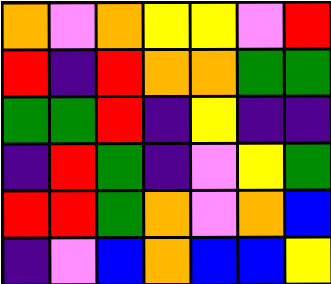[["orange", "violet", "orange", "yellow", "yellow", "violet", "red"], ["red", "indigo", "red", "orange", "orange", "green", "green"], ["green", "green", "red", "indigo", "yellow", "indigo", "indigo"], ["indigo", "red", "green", "indigo", "violet", "yellow", "green"], ["red", "red", "green", "orange", "violet", "orange", "blue"], ["indigo", "violet", "blue", "orange", "blue", "blue", "yellow"]]